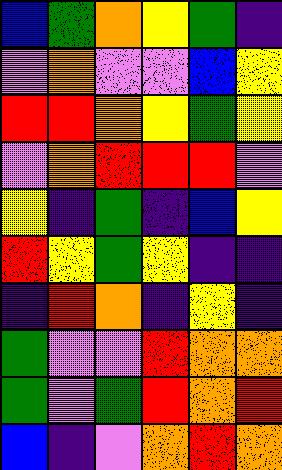[["blue", "green", "orange", "yellow", "green", "indigo"], ["violet", "orange", "violet", "violet", "blue", "yellow"], ["red", "red", "orange", "yellow", "green", "yellow"], ["violet", "orange", "red", "red", "red", "violet"], ["yellow", "indigo", "green", "indigo", "blue", "yellow"], ["red", "yellow", "green", "yellow", "indigo", "indigo"], ["indigo", "red", "orange", "indigo", "yellow", "indigo"], ["green", "violet", "violet", "red", "orange", "orange"], ["green", "violet", "green", "red", "orange", "red"], ["blue", "indigo", "violet", "orange", "red", "orange"]]